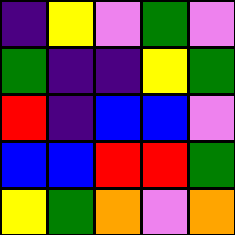[["indigo", "yellow", "violet", "green", "violet"], ["green", "indigo", "indigo", "yellow", "green"], ["red", "indigo", "blue", "blue", "violet"], ["blue", "blue", "red", "red", "green"], ["yellow", "green", "orange", "violet", "orange"]]